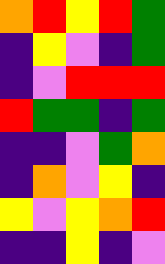[["orange", "red", "yellow", "red", "green"], ["indigo", "yellow", "violet", "indigo", "green"], ["indigo", "violet", "red", "red", "red"], ["red", "green", "green", "indigo", "green"], ["indigo", "indigo", "violet", "green", "orange"], ["indigo", "orange", "violet", "yellow", "indigo"], ["yellow", "violet", "yellow", "orange", "red"], ["indigo", "indigo", "yellow", "indigo", "violet"]]